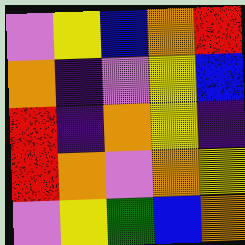[["violet", "yellow", "blue", "orange", "red"], ["orange", "indigo", "violet", "yellow", "blue"], ["red", "indigo", "orange", "yellow", "indigo"], ["red", "orange", "violet", "orange", "yellow"], ["violet", "yellow", "green", "blue", "orange"]]